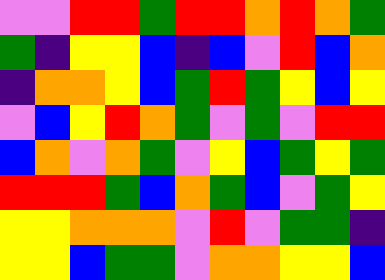[["violet", "violet", "red", "red", "green", "red", "red", "orange", "red", "orange", "green"], ["green", "indigo", "yellow", "yellow", "blue", "indigo", "blue", "violet", "red", "blue", "orange"], ["indigo", "orange", "orange", "yellow", "blue", "green", "red", "green", "yellow", "blue", "yellow"], ["violet", "blue", "yellow", "red", "orange", "green", "violet", "green", "violet", "red", "red"], ["blue", "orange", "violet", "orange", "green", "violet", "yellow", "blue", "green", "yellow", "green"], ["red", "red", "red", "green", "blue", "orange", "green", "blue", "violet", "green", "yellow"], ["yellow", "yellow", "orange", "orange", "orange", "violet", "red", "violet", "green", "green", "indigo"], ["yellow", "yellow", "blue", "green", "green", "violet", "orange", "orange", "yellow", "yellow", "blue"]]